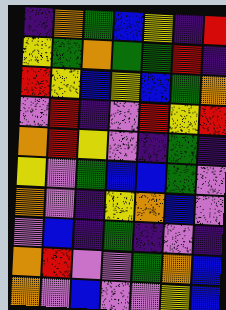[["indigo", "orange", "green", "blue", "yellow", "indigo", "red"], ["yellow", "green", "orange", "green", "green", "red", "indigo"], ["red", "yellow", "blue", "yellow", "blue", "green", "orange"], ["violet", "red", "indigo", "violet", "red", "yellow", "red"], ["orange", "red", "yellow", "violet", "indigo", "green", "indigo"], ["yellow", "violet", "green", "blue", "blue", "green", "violet"], ["orange", "violet", "indigo", "yellow", "orange", "blue", "violet"], ["violet", "blue", "indigo", "green", "indigo", "violet", "indigo"], ["orange", "red", "violet", "violet", "green", "orange", "blue"], ["orange", "violet", "blue", "violet", "violet", "yellow", "blue"]]